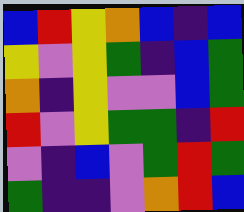[["blue", "red", "yellow", "orange", "blue", "indigo", "blue"], ["yellow", "violet", "yellow", "green", "indigo", "blue", "green"], ["orange", "indigo", "yellow", "violet", "violet", "blue", "green"], ["red", "violet", "yellow", "green", "green", "indigo", "red"], ["violet", "indigo", "blue", "violet", "green", "red", "green"], ["green", "indigo", "indigo", "violet", "orange", "red", "blue"]]